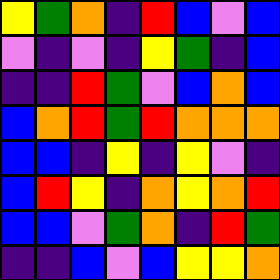[["yellow", "green", "orange", "indigo", "red", "blue", "violet", "blue"], ["violet", "indigo", "violet", "indigo", "yellow", "green", "indigo", "blue"], ["indigo", "indigo", "red", "green", "violet", "blue", "orange", "blue"], ["blue", "orange", "red", "green", "red", "orange", "orange", "orange"], ["blue", "blue", "indigo", "yellow", "indigo", "yellow", "violet", "indigo"], ["blue", "red", "yellow", "indigo", "orange", "yellow", "orange", "red"], ["blue", "blue", "violet", "green", "orange", "indigo", "red", "green"], ["indigo", "indigo", "blue", "violet", "blue", "yellow", "yellow", "orange"]]